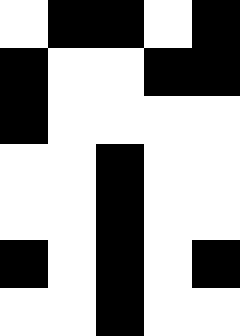[["white", "black", "black", "white", "black"], ["black", "white", "white", "black", "black"], ["black", "white", "white", "white", "white"], ["white", "white", "black", "white", "white"], ["white", "white", "black", "white", "white"], ["black", "white", "black", "white", "black"], ["white", "white", "black", "white", "white"]]